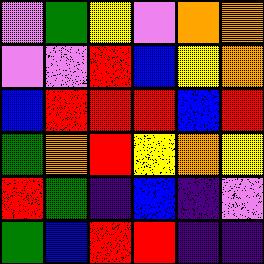[["violet", "green", "yellow", "violet", "orange", "orange"], ["violet", "violet", "red", "blue", "yellow", "orange"], ["blue", "red", "red", "red", "blue", "red"], ["green", "orange", "red", "yellow", "orange", "yellow"], ["red", "green", "indigo", "blue", "indigo", "violet"], ["green", "blue", "red", "red", "indigo", "indigo"]]